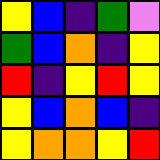[["yellow", "blue", "indigo", "green", "violet"], ["green", "blue", "orange", "indigo", "yellow"], ["red", "indigo", "yellow", "red", "yellow"], ["yellow", "blue", "orange", "blue", "indigo"], ["yellow", "orange", "orange", "yellow", "red"]]